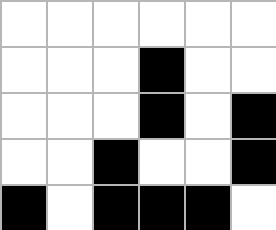[["white", "white", "white", "white", "white", "white"], ["white", "white", "white", "black", "white", "white"], ["white", "white", "white", "black", "white", "black"], ["white", "white", "black", "white", "white", "black"], ["black", "white", "black", "black", "black", "white"]]